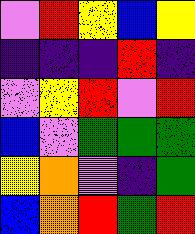[["violet", "red", "yellow", "blue", "yellow"], ["indigo", "indigo", "indigo", "red", "indigo"], ["violet", "yellow", "red", "violet", "red"], ["blue", "violet", "green", "green", "green"], ["yellow", "orange", "violet", "indigo", "green"], ["blue", "orange", "red", "green", "red"]]